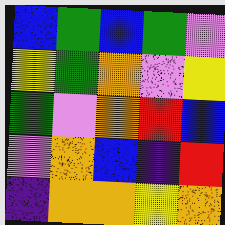[["blue", "green", "blue", "green", "violet"], ["yellow", "green", "orange", "violet", "yellow"], ["green", "violet", "orange", "red", "blue"], ["violet", "orange", "blue", "indigo", "red"], ["indigo", "orange", "orange", "yellow", "orange"]]